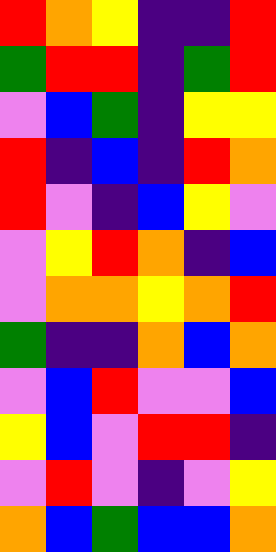[["red", "orange", "yellow", "indigo", "indigo", "red"], ["green", "red", "red", "indigo", "green", "red"], ["violet", "blue", "green", "indigo", "yellow", "yellow"], ["red", "indigo", "blue", "indigo", "red", "orange"], ["red", "violet", "indigo", "blue", "yellow", "violet"], ["violet", "yellow", "red", "orange", "indigo", "blue"], ["violet", "orange", "orange", "yellow", "orange", "red"], ["green", "indigo", "indigo", "orange", "blue", "orange"], ["violet", "blue", "red", "violet", "violet", "blue"], ["yellow", "blue", "violet", "red", "red", "indigo"], ["violet", "red", "violet", "indigo", "violet", "yellow"], ["orange", "blue", "green", "blue", "blue", "orange"]]